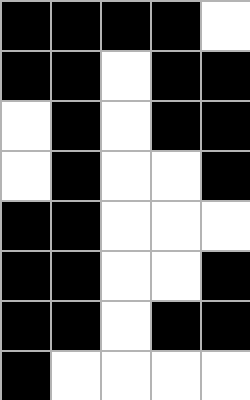[["black", "black", "black", "black", "white"], ["black", "black", "white", "black", "black"], ["white", "black", "white", "black", "black"], ["white", "black", "white", "white", "black"], ["black", "black", "white", "white", "white"], ["black", "black", "white", "white", "black"], ["black", "black", "white", "black", "black"], ["black", "white", "white", "white", "white"]]